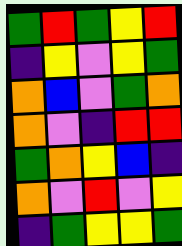[["green", "red", "green", "yellow", "red"], ["indigo", "yellow", "violet", "yellow", "green"], ["orange", "blue", "violet", "green", "orange"], ["orange", "violet", "indigo", "red", "red"], ["green", "orange", "yellow", "blue", "indigo"], ["orange", "violet", "red", "violet", "yellow"], ["indigo", "green", "yellow", "yellow", "green"]]